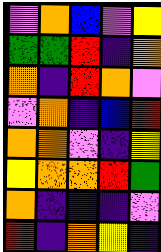[["violet", "orange", "blue", "violet", "yellow"], ["green", "green", "red", "indigo", "orange"], ["orange", "indigo", "red", "orange", "violet"], ["violet", "orange", "indigo", "blue", "red"], ["orange", "orange", "violet", "indigo", "yellow"], ["yellow", "orange", "orange", "red", "green"], ["orange", "indigo", "indigo", "indigo", "violet"], ["red", "indigo", "orange", "yellow", "indigo"]]